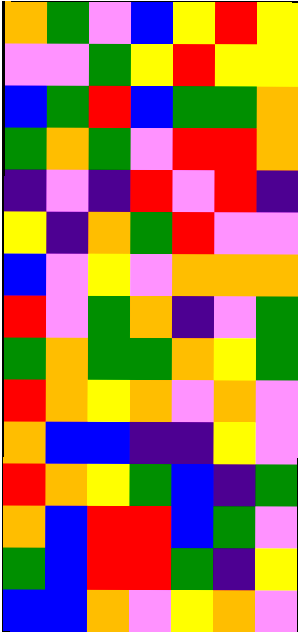[["orange", "green", "violet", "blue", "yellow", "red", "yellow"], ["violet", "violet", "green", "yellow", "red", "yellow", "yellow"], ["blue", "green", "red", "blue", "green", "green", "orange"], ["green", "orange", "green", "violet", "red", "red", "orange"], ["indigo", "violet", "indigo", "red", "violet", "red", "indigo"], ["yellow", "indigo", "orange", "green", "red", "violet", "violet"], ["blue", "violet", "yellow", "violet", "orange", "orange", "orange"], ["red", "violet", "green", "orange", "indigo", "violet", "green"], ["green", "orange", "green", "green", "orange", "yellow", "green"], ["red", "orange", "yellow", "orange", "violet", "orange", "violet"], ["orange", "blue", "blue", "indigo", "indigo", "yellow", "violet"], ["red", "orange", "yellow", "green", "blue", "indigo", "green"], ["orange", "blue", "red", "red", "blue", "green", "violet"], ["green", "blue", "red", "red", "green", "indigo", "yellow"], ["blue", "blue", "orange", "violet", "yellow", "orange", "violet"]]